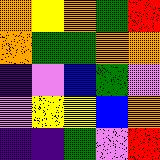[["orange", "yellow", "orange", "green", "red"], ["orange", "green", "green", "orange", "orange"], ["indigo", "violet", "blue", "green", "violet"], ["violet", "yellow", "yellow", "blue", "orange"], ["indigo", "indigo", "green", "violet", "red"]]